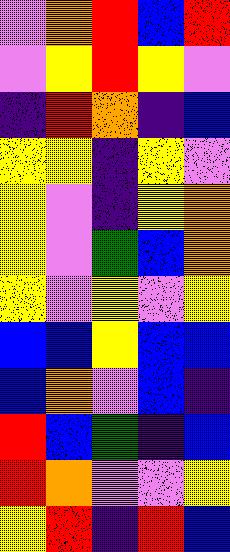[["violet", "orange", "red", "blue", "red"], ["violet", "yellow", "red", "yellow", "violet"], ["indigo", "red", "orange", "indigo", "blue"], ["yellow", "yellow", "indigo", "yellow", "violet"], ["yellow", "violet", "indigo", "yellow", "orange"], ["yellow", "violet", "green", "blue", "orange"], ["yellow", "violet", "yellow", "violet", "yellow"], ["blue", "blue", "yellow", "blue", "blue"], ["blue", "orange", "violet", "blue", "indigo"], ["red", "blue", "green", "indigo", "blue"], ["red", "orange", "violet", "violet", "yellow"], ["yellow", "red", "indigo", "red", "blue"]]